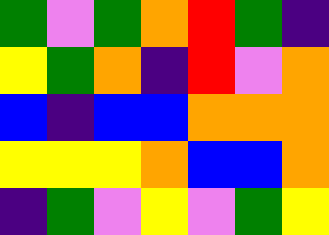[["green", "violet", "green", "orange", "red", "green", "indigo"], ["yellow", "green", "orange", "indigo", "red", "violet", "orange"], ["blue", "indigo", "blue", "blue", "orange", "orange", "orange"], ["yellow", "yellow", "yellow", "orange", "blue", "blue", "orange"], ["indigo", "green", "violet", "yellow", "violet", "green", "yellow"]]